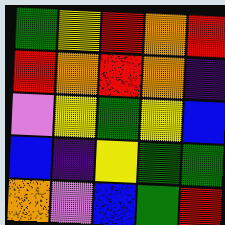[["green", "yellow", "red", "orange", "red"], ["red", "orange", "red", "orange", "indigo"], ["violet", "yellow", "green", "yellow", "blue"], ["blue", "indigo", "yellow", "green", "green"], ["orange", "violet", "blue", "green", "red"]]